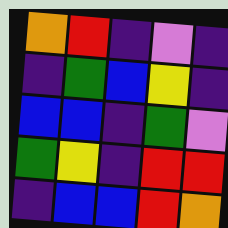[["orange", "red", "indigo", "violet", "indigo"], ["indigo", "green", "blue", "yellow", "indigo"], ["blue", "blue", "indigo", "green", "violet"], ["green", "yellow", "indigo", "red", "red"], ["indigo", "blue", "blue", "red", "orange"]]